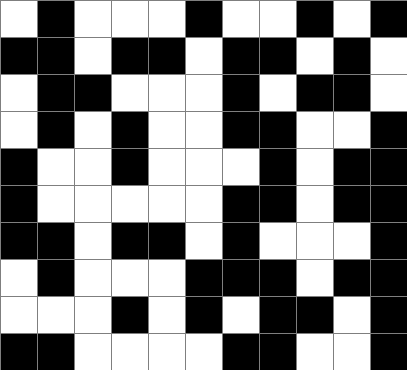[["white", "black", "white", "white", "white", "black", "white", "white", "black", "white", "black"], ["black", "black", "white", "black", "black", "white", "black", "black", "white", "black", "white"], ["white", "black", "black", "white", "white", "white", "black", "white", "black", "black", "white"], ["white", "black", "white", "black", "white", "white", "black", "black", "white", "white", "black"], ["black", "white", "white", "black", "white", "white", "white", "black", "white", "black", "black"], ["black", "white", "white", "white", "white", "white", "black", "black", "white", "black", "black"], ["black", "black", "white", "black", "black", "white", "black", "white", "white", "white", "black"], ["white", "black", "white", "white", "white", "black", "black", "black", "white", "black", "black"], ["white", "white", "white", "black", "white", "black", "white", "black", "black", "white", "black"], ["black", "black", "white", "white", "white", "white", "black", "black", "white", "white", "black"]]